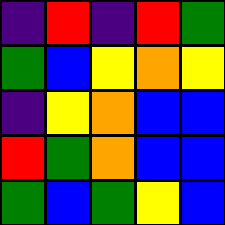[["indigo", "red", "indigo", "red", "green"], ["green", "blue", "yellow", "orange", "yellow"], ["indigo", "yellow", "orange", "blue", "blue"], ["red", "green", "orange", "blue", "blue"], ["green", "blue", "green", "yellow", "blue"]]